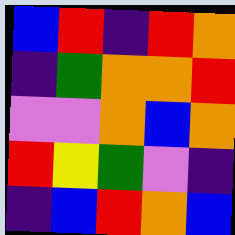[["blue", "red", "indigo", "red", "orange"], ["indigo", "green", "orange", "orange", "red"], ["violet", "violet", "orange", "blue", "orange"], ["red", "yellow", "green", "violet", "indigo"], ["indigo", "blue", "red", "orange", "blue"]]